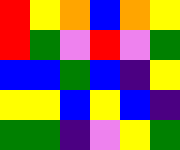[["red", "yellow", "orange", "blue", "orange", "yellow"], ["red", "green", "violet", "red", "violet", "green"], ["blue", "blue", "green", "blue", "indigo", "yellow"], ["yellow", "yellow", "blue", "yellow", "blue", "indigo"], ["green", "green", "indigo", "violet", "yellow", "green"]]